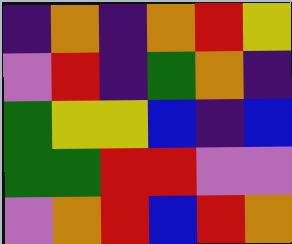[["indigo", "orange", "indigo", "orange", "red", "yellow"], ["violet", "red", "indigo", "green", "orange", "indigo"], ["green", "yellow", "yellow", "blue", "indigo", "blue"], ["green", "green", "red", "red", "violet", "violet"], ["violet", "orange", "red", "blue", "red", "orange"]]